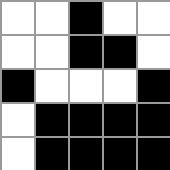[["white", "white", "black", "white", "white"], ["white", "white", "black", "black", "white"], ["black", "white", "white", "white", "black"], ["white", "black", "black", "black", "black"], ["white", "black", "black", "black", "black"]]